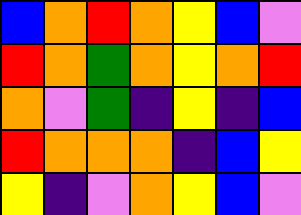[["blue", "orange", "red", "orange", "yellow", "blue", "violet"], ["red", "orange", "green", "orange", "yellow", "orange", "red"], ["orange", "violet", "green", "indigo", "yellow", "indigo", "blue"], ["red", "orange", "orange", "orange", "indigo", "blue", "yellow"], ["yellow", "indigo", "violet", "orange", "yellow", "blue", "violet"]]